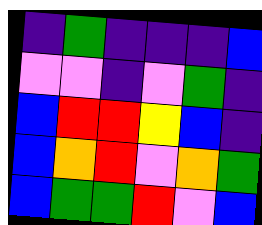[["indigo", "green", "indigo", "indigo", "indigo", "blue"], ["violet", "violet", "indigo", "violet", "green", "indigo"], ["blue", "red", "red", "yellow", "blue", "indigo"], ["blue", "orange", "red", "violet", "orange", "green"], ["blue", "green", "green", "red", "violet", "blue"]]